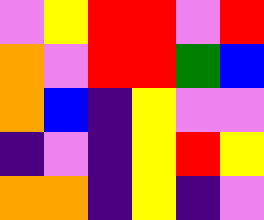[["violet", "yellow", "red", "red", "violet", "red"], ["orange", "violet", "red", "red", "green", "blue"], ["orange", "blue", "indigo", "yellow", "violet", "violet"], ["indigo", "violet", "indigo", "yellow", "red", "yellow"], ["orange", "orange", "indigo", "yellow", "indigo", "violet"]]